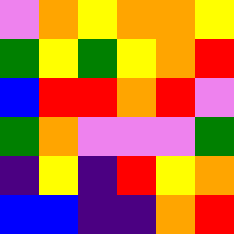[["violet", "orange", "yellow", "orange", "orange", "yellow"], ["green", "yellow", "green", "yellow", "orange", "red"], ["blue", "red", "red", "orange", "red", "violet"], ["green", "orange", "violet", "violet", "violet", "green"], ["indigo", "yellow", "indigo", "red", "yellow", "orange"], ["blue", "blue", "indigo", "indigo", "orange", "red"]]